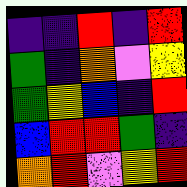[["indigo", "indigo", "red", "indigo", "red"], ["green", "indigo", "orange", "violet", "yellow"], ["green", "yellow", "blue", "indigo", "red"], ["blue", "red", "red", "green", "indigo"], ["orange", "red", "violet", "yellow", "red"]]